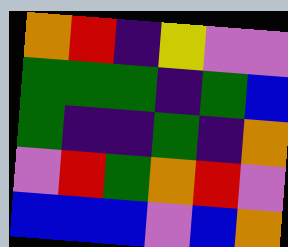[["orange", "red", "indigo", "yellow", "violet", "violet"], ["green", "green", "green", "indigo", "green", "blue"], ["green", "indigo", "indigo", "green", "indigo", "orange"], ["violet", "red", "green", "orange", "red", "violet"], ["blue", "blue", "blue", "violet", "blue", "orange"]]